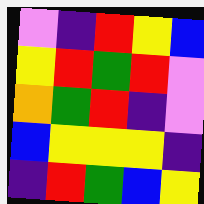[["violet", "indigo", "red", "yellow", "blue"], ["yellow", "red", "green", "red", "violet"], ["orange", "green", "red", "indigo", "violet"], ["blue", "yellow", "yellow", "yellow", "indigo"], ["indigo", "red", "green", "blue", "yellow"]]